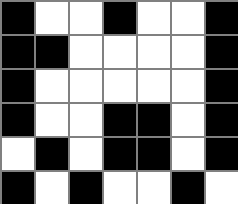[["black", "white", "white", "black", "white", "white", "black"], ["black", "black", "white", "white", "white", "white", "black"], ["black", "white", "white", "white", "white", "white", "black"], ["black", "white", "white", "black", "black", "white", "black"], ["white", "black", "white", "black", "black", "white", "black"], ["black", "white", "black", "white", "white", "black", "white"]]